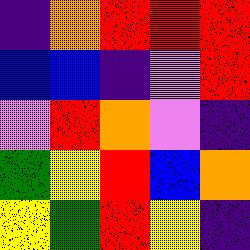[["indigo", "orange", "red", "red", "red"], ["blue", "blue", "indigo", "violet", "red"], ["violet", "red", "orange", "violet", "indigo"], ["green", "yellow", "red", "blue", "orange"], ["yellow", "green", "red", "yellow", "indigo"]]